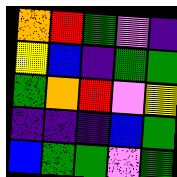[["orange", "red", "green", "violet", "indigo"], ["yellow", "blue", "indigo", "green", "green"], ["green", "orange", "red", "violet", "yellow"], ["indigo", "indigo", "indigo", "blue", "green"], ["blue", "green", "green", "violet", "green"]]